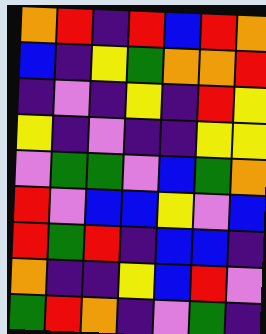[["orange", "red", "indigo", "red", "blue", "red", "orange"], ["blue", "indigo", "yellow", "green", "orange", "orange", "red"], ["indigo", "violet", "indigo", "yellow", "indigo", "red", "yellow"], ["yellow", "indigo", "violet", "indigo", "indigo", "yellow", "yellow"], ["violet", "green", "green", "violet", "blue", "green", "orange"], ["red", "violet", "blue", "blue", "yellow", "violet", "blue"], ["red", "green", "red", "indigo", "blue", "blue", "indigo"], ["orange", "indigo", "indigo", "yellow", "blue", "red", "violet"], ["green", "red", "orange", "indigo", "violet", "green", "indigo"]]